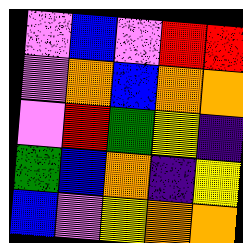[["violet", "blue", "violet", "red", "red"], ["violet", "orange", "blue", "orange", "orange"], ["violet", "red", "green", "yellow", "indigo"], ["green", "blue", "orange", "indigo", "yellow"], ["blue", "violet", "yellow", "orange", "orange"]]